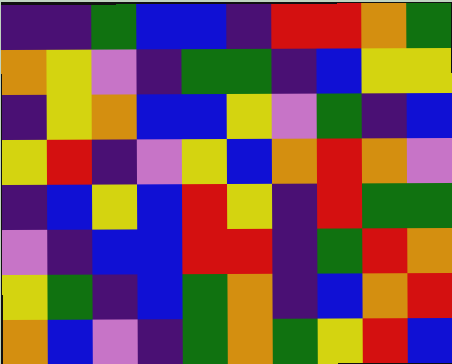[["indigo", "indigo", "green", "blue", "blue", "indigo", "red", "red", "orange", "green"], ["orange", "yellow", "violet", "indigo", "green", "green", "indigo", "blue", "yellow", "yellow"], ["indigo", "yellow", "orange", "blue", "blue", "yellow", "violet", "green", "indigo", "blue"], ["yellow", "red", "indigo", "violet", "yellow", "blue", "orange", "red", "orange", "violet"], ["indigo", "blue", "yellow", "blue", "red", "yellow", "indigo", "red", "green", "green"], ["violet", "indigo", "blue", "blue", "red", "red", "indigo", "green", "red", "orange"], ["yellow", "green", "indigo", "blue", "green", "orange", "indigo", "blue", "orange", "red"], ["orange", "blue", "violet", "indigo", "green", "orange", "green", "yellow", "red", "blue"]]